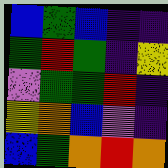[["blue", "green", "blue", "indigo", "indigo"], ["green", "red", "green", "indigo", "yellow"], ["violet", "green", "green", "red", "indigo"], ["yellow", "orange", "blue", "violet", "indigo"], ["blue", "green", "orange", "red", "orange"]]